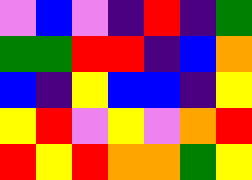[["violet", "blue", "violet", "indigo", "red", "indigo", "green"], ["green", "green", "red", "red", "indigo", "blue", "orange"], ["blue", "indigo", "yellow", "blue", "blue", "indigo", "yellow"], ["yellow", "red", "violet", "yellow", "violet", "orange", "red"], ["red", "yellow", "red", "orange", "orange", "green", "yellow"]]